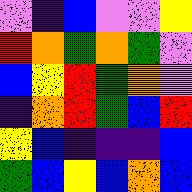[["violet", "indigo", "blue", "violet", "violet", "yellow"], ["red", "orange", "green", "orange", "green", "violet"], ["blue", "yellow", "red", "green", "orange", "violet"], ["indigo", "orange", "red", "green", "blue", "red"], ["yellow", "blue", "indigo", "indigo", "indigo", "blue"], ["green", "blue", "yellow", "blue", "orange", "blue"]]